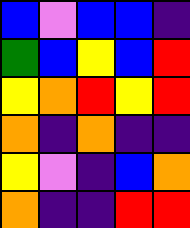[["blue", "violet", "blue", "blue", "indigo"], ["green", "blue", "yellow", "blue", "red"], ["yellow", "orange", "red", "yellow", "red"], ["orange", "indigo", "orange", "indigo", "indigo"], ["yellow", "violet", "indigo", "blue", "orange"], ["orange", "indigo", "indigo", "red", "red"]]